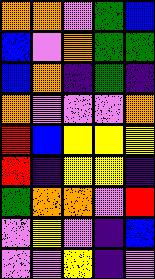[["orange", "orange", "violet", "green", "blue"], ["blue", "violet", "orange", "green", "green"], ["blue", "orange", "indigo", "green", "indigo"], ["orange", "violet", "violet", "violet", "orange"], ["red", "blue", "yellow", "yellow", "yellow"], ["red", "indigo", "yellow", "yellow", "indigo"], ["green", "orange", "orange", "violet", "red"], ["violet", "yellow", "violet", "indigo", "blue"], ["violet", "violet", "yellow", "indigo", "violet"]]